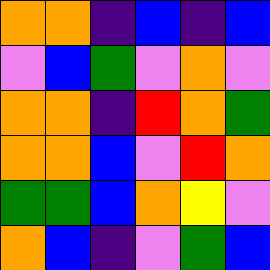[["orange", "orange", "indigo", "blue", "indigo", "blue"], ["violet", "blue", "green", "violet", "orange", "violet"], ["orange", "orange", "indigo", "red", "orange", "green"], ["orange", "orange", "blue", "violet", "red", "orange"], ["green", "green", "blue", "orange", "yellow", "violet"], ["orange", "blue", "indigo", "violet", "green", "blue"]]